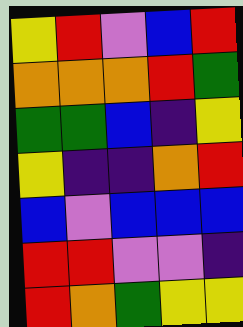[["yellow", "red", "violet", "blue", "red"], ["orange", "orange", "orange", "red", "green"], ["green", "green", "blue", "indigo", "yellow"], ["yellow", "indigo", "indigo", "orange", "red"], ["blue", "violet", "blue", "blue", "blue"], ["red", "red", "violet", "violet", "indigo"], ["red", "orange", "green", "yellow", "yellow"]]